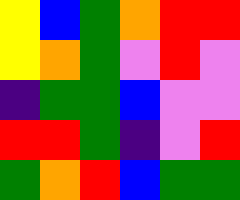[["yellow", "blue", "green", "orange", "red", "red"], ["yellow", "orange", "green", "violet", "red", "violet"], ["indigo", "green", "green", "blue", "violet", "violet"], ["red", "red", "green", "indigo", "violet", "red"], ["green", "orange", "red", "blue", "green", "green"]]